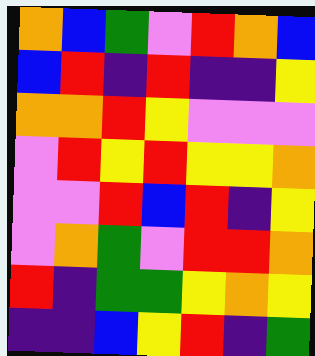[["orange", "blue", "green", "violet", "red", "orange", "blue"], ["blue", "red", "indigo", "red", "indigo", "indigo", "yellow"], ["orange", "orange", "red", "yellow", "violet", "violet", "violet"], ["violet", "red", "yellow", "red", "yellow", "yellow", "orange"], ["violet", "violet", "red", "blue", "red", "indigo", "yellow"], ["violet", "orange", "green", "violet", "red", "red", "orange"], ["red", "indigo", "green", "green", "yellow", "orange", "yellow"], ["indigo", "indigo", "blue", "yellow", "red", "indigo", "green"]]